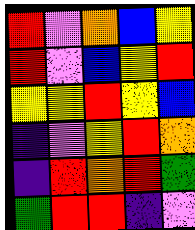[["red", "violet", "orange", "blue", "yellow"], ["red", "violet", "blue", "yellow", "red"], ["yellow", "yellow", "red", "yellow", "blue"], ["indigo", "violet", "yellow", "red", "orange"], ["indigo", "red", "orange", "red", "green"], ["green", "red", "red", "indigo", "violet"]]